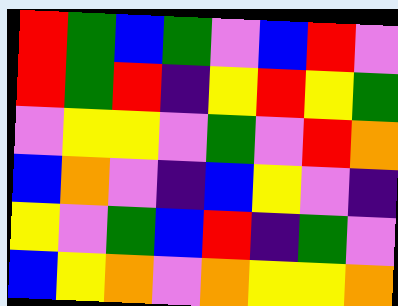[["red", "green", "blue", "green", "violet", "blue", "red", "violet"], ["red", "green", "red", "indigo", "yellow", "red", "yellow", "green"], ["violet", "yellow", "yellow", "violet", "green", "violet", "red", "orange"], ["blue", "orange", "violet", "indigo", "blue", "yellow", "violet", "indigo"], ["yellow", "violet", "green", "blue", "red", "indigo", "green", "violet"], ["blue", "yellow", "orange", "violet", "orange", "yellow", "yellow", "orange"]]